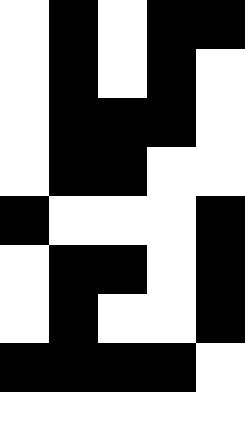[["white", "black", "white", "black", "black"], ["white", "black", "white", "black", "white"], ["white", "black", "black", "black", "white"], ["white", "black", "black", "white", "white"], ["black", "white", "white", "white", "black"], ["white", "black", "black", "white", "black"], ["white", "black", "white", "white", "black"], ["black", "black", "black", "black", "white"], ["white", "white", "white", "white", "white"]]